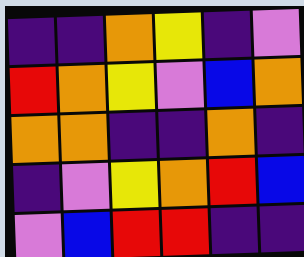[["indigo", "indigo", "orange", "yellow", "indigo", "violet"], ["red", "orange", "yellow", "violet", "blue", "orange"], ["orange", "orange", "indigo", "indigo", "orange", "indigo"], ["indigo", "violet", "yellow", "orange", "red", "blue"], ["violet", "blue", "red", "red", "indigo", "indigo"]]